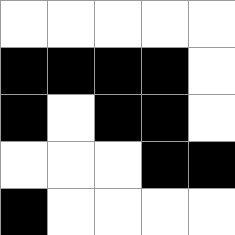[["white", "white", "white", "white", "white"], ["black", "black", "black", "black", "white"], ["black", "white", "black", "black", "white"], ["white", "white", "white", "black", "black"], ["black", "white", "white", "white", "white"]]